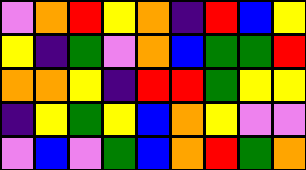[["violet", "orange", "red", "yellow", "orange", "indigo", "red", "blue", "yellow"], ["yellow", "indigo", "green", "violet", "orange", "blue", "green", "green", "red"], ["orange", "orange", "yellow", "indigo", "red", "red", "green", "yellow", "yellow"], ["indigo", "yellow", "green", "yellow", "blue", "orange", "yellow", "violet", "violet"], ["violet", "blue", "violet", "green", "blue", "orange", "red", "green", "orange"]]